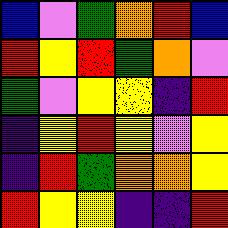[["blue", "violet", "green", "orange", "red", "blue"], ["red", "yellow", "red", "green", "orange", "violet"], ["green", "violet", "yellow", "yellow", "indigo", "red"], ["indigo", "yellow", "red", "yellow", "violet", "yellow"], ["indigo", "red", "green", "orange", "orange", "yellow"], ["red", "yellow", "yellow", "indigo", "indigo", "red"]]